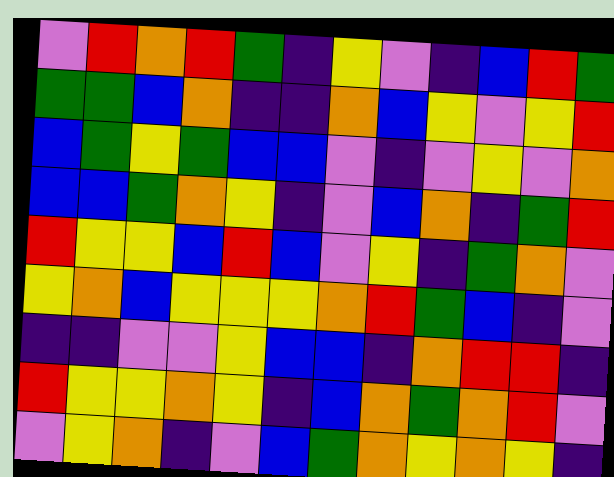[["violet", "red", "orange", "red", "green", "indigo", "yellow", "violet", "indigo", "blue", "red", "green"], ["green", "green", "blue", "orange", "indigo", "indigo", "orange", "blue", "yellow", "violet", "yellow", "red"], ["blue", "green", "yellow", "green", "blue", "blue", "violet", "indigo", "violet", "yellow", "violet", "orange"], ["blue", "blue", "green", "orange", "yellow", "indigo", "violet", "blue", "orange", "indigo", "green", "red"], ["red", "yellow", "yellow", "blue", "red", "blue", "violet", "yellow", "indigo", "green", "orange", "violet"], ["yellow", "orange", "blue", "yellow", "yellow", "yellow", "orange", "red", "green", "blue", "indigo", "violet"], ["indigo", "indigo", "violet", "violet", "yellow", "blue", "blue", "indigo", "orange", "red", "red", "indigo"], ["red", "yellow", "yellow", "orange", "yellow", "indigo", "blue", "orange", "green", "orange", "red", "violet"], ["violet", "yellow", "orange", "indigo", "violet", "blue", "green", "orange", "yellow", "orange", "yellow", "indigo"]]